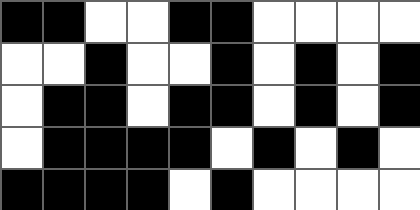[["black", "black", "white", "white", "black", "black", "white", "white", "white", "white"], ["white", "white", "black", "white", "white", "black", "white", "black", "white", "black"], ["white", "black", "black", "white", "black", "black", "white", "black", "white", "black"], ["white", "black", "black", "black", "black", "white", "black", "white", "black", "white"], ["black", "black", "black", "black", "white", "black", "white", "white", "white", "white"]]